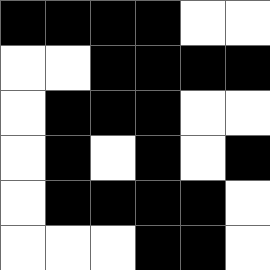[["black", "black", "black", "black", "white", "white"], ["white", "white", "black", "black", "black", "black"], ["white", "black", "black", "black", "white", "white"], ["white", "black", "white", "black", "white", "black"], ["white", "black", "black", "black", "black", "white"], ["white", "white", "white", "black", "black", "white"]]